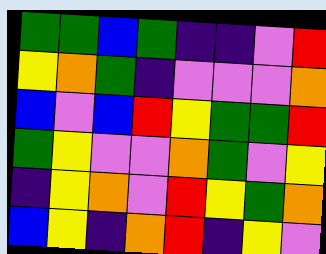[["green", "green", "blue", "green", "indigo", "indigo", "violet", "red"], ["yellow", "orange", "green", "indigo", "violet", "violet", "violet", "orange"], ["blue", "violet", "blue", "red", "yellow", "green", "green", "red"], ["green", "yellow", "violet", "violet", "orange", "green", "violet", "yellow"], ["indigo", "yellow", "orange", "violet", "red", "yellow", "green", "orange"], ["blue", "yellow", "indigo", "orange", "red", "indigo", "yellow", "violet"]]